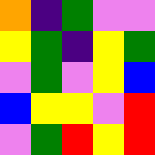[["orange", "indigo", "green", "violet", "violet"], ["yellow", "green", "indigo", "yellow", "green"], ["violet", "green", "violet", "yellow", "blue"], ["blue", "yellow", "yellow", "violet", "red"], ["violet", "green", "red", "yellow", "red"]]